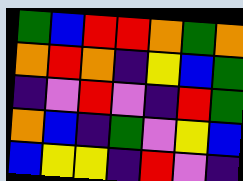[["green", "blue", "red", "red", "orange", "green", "orange"], ["orange", "red", "orange", "indigo", "yellow", "blue", "green"], ["indigo", "violet", "red", "violet", "indigo", "red", "green"], ["orange", "blue", "indigo", "green", "violet", "yellow", "blue"], ["blue", "yellow", "yellow", "indigo", "red", "violet", "indigo"]]